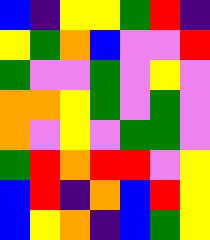[["blue", "indigo", "yellow", "yellow", "green", "red", "indigo"], ["yellow", "green", "orange", "blue", "violet", "violet", "red"], ["green", "violet", "violet", "green", "violet", "yellow", "violet"], ["orange", "orange", "yellow", "green", "violet", "green", "violet"], ["orange", "violet", "yellow", "violet", "green", "green", "violet"], ["green", "red", "orange", "red", "red", "violet", "yellow"], ["blue", "red", "indigo", "orange", "blue", "red", "yellow"], ["blue", "yellow", "orange", "indigo", "blue", "green", "yellow"]]